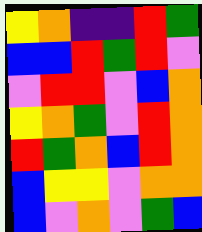[["yellow", "orange", "indigo", "indigo", "red", "green"], ["blue", "blue", "red", "green", "red", "violet"], ["violet", "red", "red", "violet", "blue", "orange"], ["yellow", "orange", "green", "violet", "red", "orange"], ["red", "green", "orange", "blue", "red", "orange"], ["blue", "yellow", "yellow", "violet", "orange", "orange"], ["blue", "violet", "orange", "violet", "green", "blue"]]